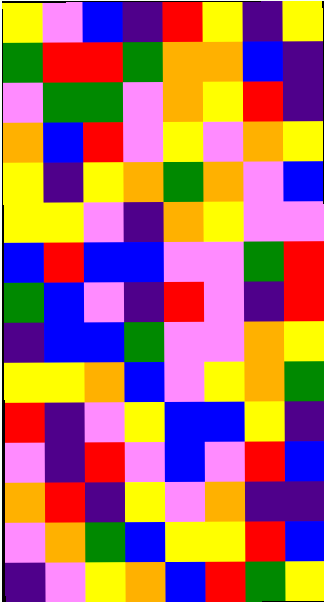[["yellow", "violet", "blue", "indigo", "red", "yellow", "indigo", "yellow"], ["green", "red", "red", "green", "orange", "orange", "blue", "indigo"], ["violet", "green", "green", "violet", "orange", "yellow", "red", "indigo"], ["orange", "blue", "red", "violet", "yellow", "violet", "orange", "yellow"], ["yellow", "indigo", "yellow", "orange", "green", "orange", "violet", "blue"], ["yellow", "yellow", "violet", "indigo", "orange", "yellow", "violet", "violet"], ["blue", "red", "blue", "blue", "violet", "violet", "green", "red"], ["green", "blue", "violet", "indigo", "red", "violet", "indigo", "red"], ["indigo", "blue", "blue", "green", "violet", "violet", "orange", "yellow"], ["yellow", "yellow", "orange", "blue", "violet", "yellow", "orange", "green"], ["red", "indigo", "violet", "yellow", "blue", "blue", "yellow", "indigo"], ["violet", "indigo", "red", "violet", "blue", "violet", "red", "blue"], ["orange", "red", "indigo", "yellow", "violet", "orange", "indigo", "indigo"], ["violet", "orange", "green", "blue", "yellow", "yellow", "red", "blue"], ["indigo", "violet", "yellow", "orange", "blue", "red", "green", "yellow"]]